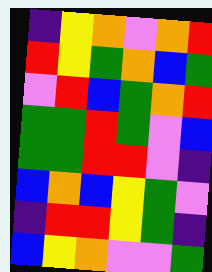[["indigo", "yellow", "orange", "violet", "orange", "red"], ["red", "yellow", "green", "orange", "blue", "green"], ["violet", "red", "blue", "green", "orange", "red"], ["green", "green", "red", "green", "violet", "blue"], ["green", "green", "red", "red", "violet", "indigo"], ["blue", "orange", "blue", "yellow", "green", "violet"], ["indigo", "red", "red", "yellow", "green", "indigo"], ["blue", "yellow", "orange", "violet", "violet", "green"]]